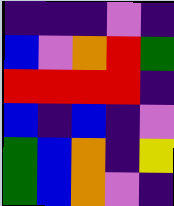[["indigo", "indigo", "indigo", "violet", "indigo"], ["blue", "violet", "orange", "red", "green"], ["red", "red", "red", "red", "indigo"], ["blue", "indigo", "blue", "indigo", "violet"], ["green", "blue", "orange", "indigo", "yellow"], ["green", "blue", "orange", "violet", "indigo"]]